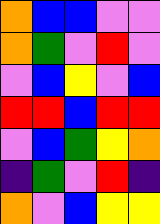[["orange", "blue", "blue", "violet", "violet"], ["orange", "green", "violet", "red", "violet"], ["violet", "blue", "yellow", "violet", "blue"], ["red", "red", "blue", "red", "red"], ["violet", "blue", "green", "yellow", "orange"], ["indigo", "green", "violet", "red", "indigo"], ["orange", "violet", "blue", "yellow", "yellow"]]